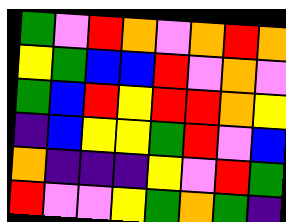[["green", "violet", "red", "orange", "violet", "orange", "red", "orange"], ["yellow", "green", "blue", "blue", "red", "violet", "orange", "violet"], ["green", "blue", "red", "yellow", "red", "red", "orange", "yellow"], ["indigo", "blue", "yellow", "yellow", "green", "red", "violet", "blue"], ["orange", "indigo", "indigo", "indigo", "yellow", "violet", "red", "green"], ["red", "violet", "violet", "yellow", "green", "orange", "green", "indigo"]]